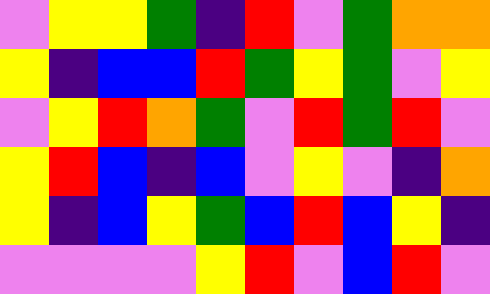[["violet", "yellow", "yellow", "green", "indigo", "red", "violet", "green", "orange", "orange"], ["yellow", "indigo", "blue", "blue", "red", "green", "yellow", "green", "violet", "yellow"], ["violet", "yellow", "red", "orange", "green", "violet", "red", "green", "red", "violet"], ["yellow", "red", "blue", "indigo", "blue", "violet", "yellow", "violet", "indigo", "orange"], ["yellow", "indigo", "blue", "yellow", "green", "blue", "red", "blue", "yellow", "indigo"], ["violet", "violet", "violet", "violet", "yellow", "red", "violet", "blue", "red", "violet"]]